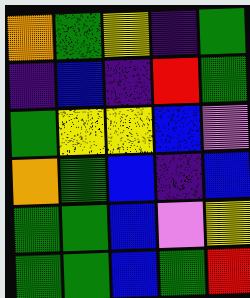[["orange", "green", "yellow", "indigo", "green"], ["indigo", "blue", "indigo", "red", "green"], ["green", "yellow", "yellow", "blue", "violet"], ["orange", "green", "blue", "indigo", "blue"], ["green", "green", "blue", "violet", "yellow"], ["green", "green", "blue", "green", "red"]]